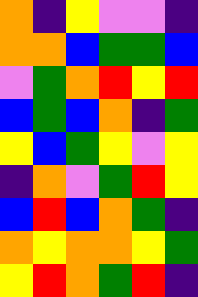[["orange", "indigo", "yellow", "violet", "violet", "indigo"], ["orange", "orange", "blue", "green", "green", "blue"], ["violet", "green", "orange", "red", "yellow", "red"], ["blue", "green", "blue", "orange", "indigo", "green"], ["yellow", "blue", "green", "yellow", "violet", "yellow"], ["indigo", "orange", "violet", "green", "red", "yellow"], ["blue", "red", "blue", "orange", "green", "indigo"], ["orange", "yellow", "orange", "orange", "yellow", "green"], ["yellow", "red", "orange", "green", "red", "indigo"]]